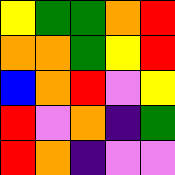[["yellow", "green", "green", "orange", "red"], ["orange", "orange", "green", "yellow", "red"], ["blue", "orange", "red", "violet", "yellow"], ["red", "violet", "orange", "indigo", "green"], ["red", "orange", "indigo", "violet", "violet"]]